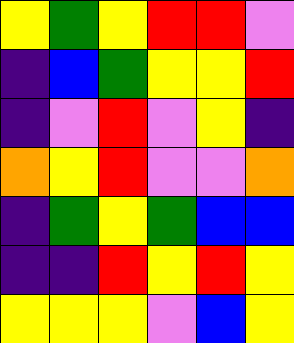[["yellow", "green", "yellow", "red", "red", "violet"], ["indigo", "blue", "green", "yellow", "yellow", "red"], ["indigo", "violet", "red", "violet", "yellow", "indigo"], ["orange", "yellow", "red", "violet", "violet", "orange"], ["indigo", "green", "yellow", "green", "blue", "blue"], ["indigo", "indigo", "red", "yellow", "red", "yellow"], ["yellow", "yellow", "yellow", "violet", "blue", "yellow"]]